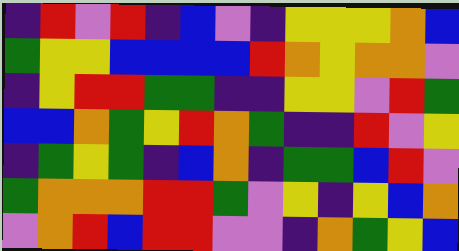[["indigo", "red", "violet", "red", "indigo", "blue", "violet", "indigo", "yellow", "yellow", "yellow", "orange", "blue"], ["green", "yellow", "yellow", "blue", "blue", "blue", "blue", "red", "orange", "yellow", "orange", "orange", "violet"], ["indigo", "yellow", "red", "red", "green", "green", "indigo", "indigo", "yellow", "yellow", "violet", "red", "green"], ["blue", "blue", "orange", "green", "yellow", "red", "orange", "green", "indigo", "indigo", "red", "violet", "yellow"], ["indigo", "green", "yellow", "green", "indigo", "blue", "orange", "indigo", "green", "green", "blue", "red", "violet"], ["green", "orange", "orange", "orange", "red", "red", "green", "violet", "yellow", "indigo", "yellow", "blue", "orange"], ["violet", "orange", "red", "blue", "red", "red", "violet", "violet", "indigo", "orange", "green", "yellow", "blue"]]